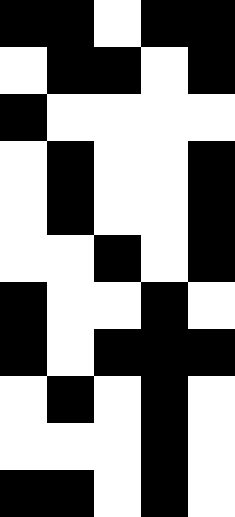[["black", "black", "white", "black", "black"], ["white", "black", "black", "white", "black"], ["black", "white", "white", "white", "white"], ["white", "black", "white", "white", "black"], ["white", "black", "white", "white", "black"], ["white", "white", "black", "white", "black"], ["black", "white", "white", "black", "white"], ["black", "white", "black", "black", "black"], ["white", "black", "white", "black", "white"], ["white", "white", "white", "black", "white"], ["black", "black", "white", "black", "white"]]